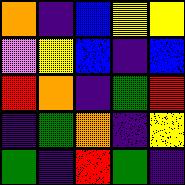[["orange", "indigo", "blue", "yellow", "yellow"], ["violet", "yellow", "blue", "indigo", "blue"], ["red", "orange", "indigo", "green", "red"], ["indigo", "green", "orange", "indigo", "yellow"], ["green", "indigo", "red", "green", "indigo"]]